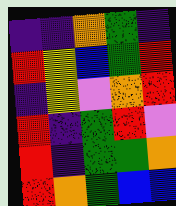[["indigo", "indigo", "orange", "green", "indigo"], ["red", "yellow", "blue", "green", "red"], ["indigo", "yellow", "violet", "orange", "red"], ["red", "indigo", "green", "red", "violet"], ["red", "indigo", "green", "green", "orange"], ["red", "orange", "green", "blue", "blue"]]